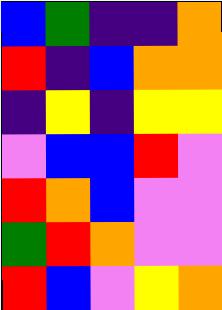[["blue", "green", "indigo", "indigo", "orange"], ["red", "indigo", "blue", "orange", "orange"], ["indigo", "yellow", "indigo", "yellow", "yellow"], ["violet", "blue", "blue", "red", "violet"], ["red", "orange", "blue", "violet", "violet"], ["green", "red", "orange", "violet", "violet"], ["red", "blue", "violet", "yellow", "orange"]]